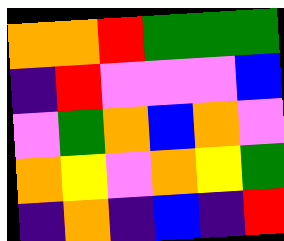[["orange", "orange", "red", "green", "green", "green"], ["indigo", "red", "violet", "violet", "violet", "blue"], ["violet", "green", "orange", "blue", "orange", "violet"], ["orange", "yellow", "violet", "orange", "yellow", "green"], ["indigo", "orange", "indigo", "blue", "indigo", "red"]]